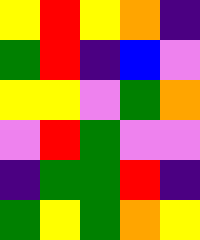[["yellow", "red", "yellow", "orange", "indigo"], ["green", "red", "indigo", "blue", "violet"], ["yellow", "yellow", "violet", "green", "orange"], ["violet", "red", "green", "violet", "violet"], ["indigo", "green", "green", "red", "indigo"], ["green", "yellow", "green", "orange", "yellow"]]